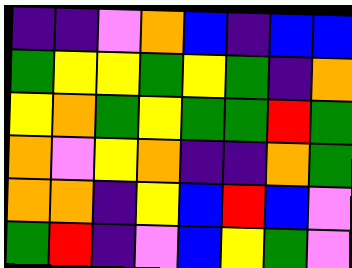[["indigo", "indigo", "violet", "orange", "blue", "indigo", "blue", "blue"], ["green", "yellow", "yellow", "green", "yellow", "green", "indigo", "orange"], ["yellow", "orange", "green", "yellow", "green", "green", "red", "green"], ["orange", "violet", "yellow", "orange", "indigo", "indigo", "orange", "green"], ["orange", "orange", "indigo", "yellow", "blue", "red", "blue", "violet"], ["green", "red", "indigo", "violet", "blue", "yellow", "green", "violet"]]